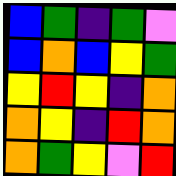[["blue", "green", "indigo", "green", "violet"], ["blue", "orange", "blue", "yellow", "green"], ["yellow", "red", "yellow", "indigo", "orange"], ["orange", "yellow", "indigo", "red", "orange"], ["orange", "green", "yellow", "violet", "red"]]